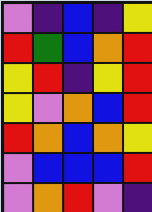[["violet", "indigo", "blue", "indigo", "yellow"], ["red", "green", "blue", "orange", "red"], ["yellow", "red", "indigo", "yellow", "red"], ["yellow", "violet", "orange", "blue", "red"], ["red", "orange", "blue", "orange", "yellow"], ["violet", "blue", "blue", "blue", "red"], ["violet", "orange", "red", "violet", "indigo"]]